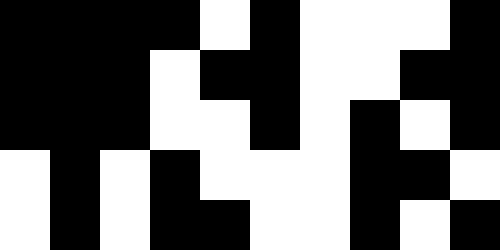[["black", "black", "black", "black", "white", "black", "white", "white", "white", "black"], ["black", "black", "black", "white", "black", "black", "white", "white", "black", "black"], ["black", "black", "black", "white", "white", "black", "white", "black", "white", "black"], ["white", "black", "white", "black", "white", "white", "white", "black", "black", "white"], ["white", "black", "white", "black", "black", "white", "white", "black", "white", "black"]]